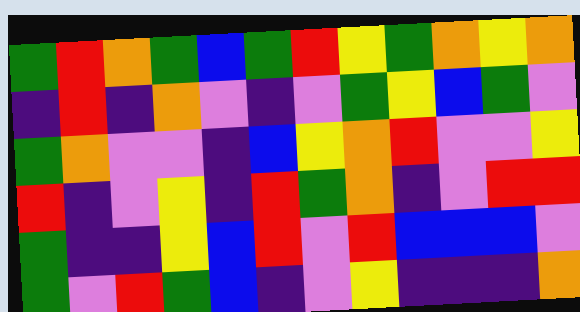[["green", "red", "orange", "green", "blue", "green", "red", "yellow", "green", "orange", "yellow", "orange"], ["indigo", "red", "indigo", "orange", "violet", "indigo", "violet", "green", "yellow", "blue", "green", "violet"], ["green", "orange", "violet", "violet", "indigo", "blue", "yellow", "orange", "red", "violet", "violet", "yellow"], ["red", "indigo", "violet", "yellow", "indigo", "red", "green", "orange", "indigo", "violet", "red", "red"], ["green", "indigo", "indigo", "yellow", "blue", "red", "violet", "red", "blue", "blue", "blue", "violet"], ["green", "violet", "red", "green", "blue", "indigo", "violet", "yellow", "indigo", "indigo", "indigo", "orange"]]